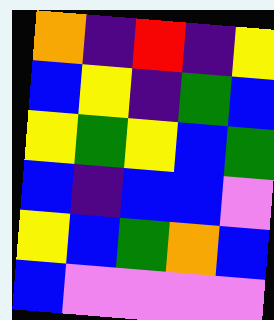[["orange", "indigo", "red", "indigo", "yellow"], ["blue", "yellow", "indigo", "green", "blue"], ["yellow", "green", "yellow", "blue", "green"], ["blue", "indigo", "blue", "blue", "violet"], ["yellow", "blue", "green", "orange", "blue"], ["blue", "violet", "violet", "violet", "violet"]]